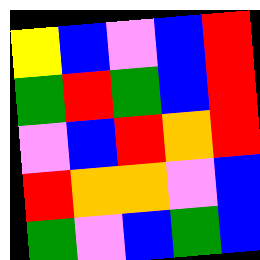[["yellow", "blue", "violet", "blue", "red"], ["green", "red", "green", "blue", "red"], ["violet", "blue", "red", "orange", "red"], ["red", "orange", "orange", "violet", "blue"], ["green", "violet", "blue", "green", "blue"]]